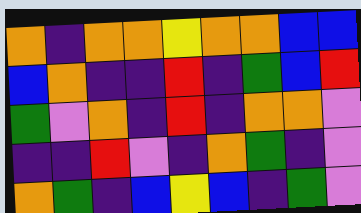[["orange", "indigo", "orange", "orange", "yellow", "orange", "orange", "blue", "blue"], ["blue", "orange", "indigo", "indigo", "red", "indigo", "green", "blue", "red"], ["green", "violet", "orange", "indigo", "red", "indigo", "orange", "orange", "violet"], ["indigo", "indigo", "red", "violet", "indigo", "orange", "green", "indigo", "violet"], ["orange", "green", "indigo", "blue", "yellow", "blue", "indigo", "green", "violet"]]